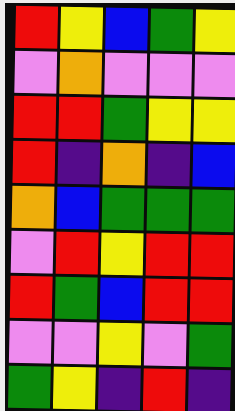[["red", "yellow", "blue", "green", "yellow"], ["violet", "orange", "violet", "violet", "violet"], ["red", "red", "green", "yellow", "yellow"], ["red", "indigo", "orange", "indigo", "blue"], ["orange", "blue", "green", "green", "green"], ["violet", "red", "yellow", "red", "red"], ["red", "green", "blue", "red", "red"], ["violet", "violet", "yellow", "violet", "green"], ["green", "yellow", "indigo", "red", "indigo"]]